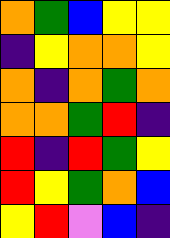[["orange", "green", "blue", "yellow", "yellow"], ["indigo", "yellow", "orange", "orange", "yellow"], ["orange", "indigo", "orange", "green", "orange"], ["orange", "orange", "green", "red", "indigo"], ["red", "indigo", "red", "green", "yellow"], ["red", "yellow", "green", "orange", "blue"], ["yellow", "red", "violet", "blue", "indigo"]]